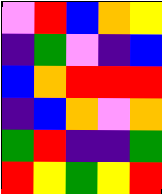[["violet", "red", "blue", "orange", "yellow"], ["indigo", "green", "violet", "indigo", "blue"], ["blue", "orange", "red", "red", "red"], ["indigo", "blue", "orange", "violet", "orange"], ["green", "red", "indigo", "indigo", "green"], ["red", "yellow", "green", "yellow", "red"]]